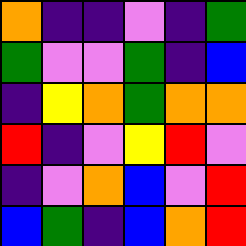[["orange", "indigo", "indigo", "violet", "indigo", "green"], ["green", "violet", "violet", "green", "indigo", "blue"], ["indigo", "yellow", "orange", "green", "orange", "orange"], ["red", "indigo", "violet", "yellow", "red", "violet"], ["indigo", "violet", "orange", "blue", "violet", "red"], ["blue", "green", "indigo", "blue", "orange", "red"]]